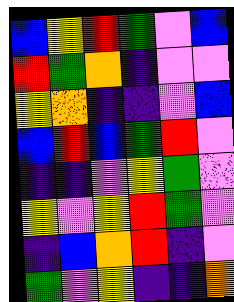[["blue", "yellow", "red", "green", "violet", "blue"], ["red", "green", "orange", "indigo", "violet", "violet"], ["yellow", "orange", "indigo", "indigo", "violet", "blue"], ["blue", "red", "blue", "green", "red", "violet"], ["indigo", "indigo", "violet", "yellow", "green", "violet"], ["yellow", "violet", "yellow", "red", "green", "violet"], ["indigo", "blue", "orange", "red", "indigo", "violet"], ["green", "violet", "yellow", "indigo", "indigo", "orange"]]